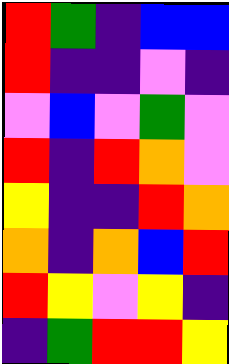[["red", "green", "indigo", "blue", "blue"], ["red", "indigo", "indigo", "violet", "indigo"], ["violet", "blue", "violet", "green", "violet"], ["red", "indigo", "red", "orange", "violet"], ["yellow", "indigo", "indigo", "red", "orange"], ["orange", "indigo", "orange", "blue", "red"], ["red", "yellow", "violet", "yellow", "indigo"], ["indigo", "green", "red", "red", "yellow"]]